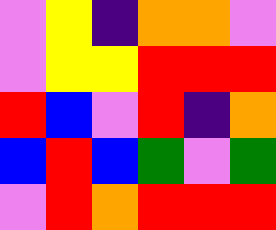[["violet", "yellow", "indigo", "orange", "orange", "violet"], ["violet", "yellow", "yellow", "red", "red", "red"], ["red", "blue", "violet", "red", "indigo", "orange"], ["blue", "red", "blue", "green", "violet", "green"], ["violet", "red", "orange", "red", "red", "red"]]